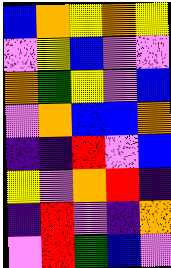[["blue", "orange", "yellow", "orange", "yellow"], ["violet", "yellow", "blue", "violet", "violet"], ["orange", "green", "yellow", "violet", "blue"], ["violet", "orange", "blue", "blue", "orange"], ["indigo", "indigo", "red", "violet", "blue"], ["yellow", "violet", "orange", "red", "indigo"], ["indigo", "red", "violet", "indigo", "orange"], ["violet", "red", "green", "blue", "violet"]]